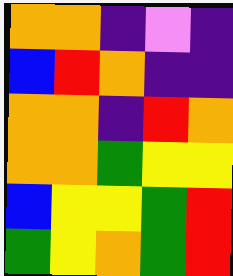[["orange", "orange", "indigo", "violet", "indigo"], ["blue", "red", "orange", "indigo", "indigo"], ["orange", "orange", "indigo", "red", "orange"], ["orange", "orange", "green", "yellow", "yellow"], ["blue", "yellow", "yellow", "green", "red"], ["green", "yellow", "orange", "green", "red"]]